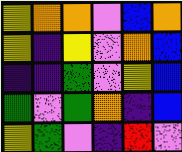[["yellow", "orange", "orange", "violet", "blue", "orange"], ["yellow", "indigo", "yellow", "violet", "orange", "blue"], ["indigo", "indigo", "green", "violet", "yellow", "blue"], ["green", "violet", "green", "orange", "indigo", "blue"], ["yellow", "green", "violet", "indigo", "red", "violet"]]